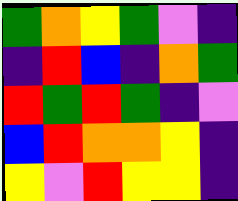[["green", "orange", "yellow", "green", "violet", "indigo"], ["indigo", "red", "blue", "indigo", "orange", "green"], ["red", "green", "red", "green", "indigo", "violet"], ["blue", "red", "orange", "orange", "yellow", "indigo"], ["yellow", "violet", "red", "yellow", "yellow", "indigo"]]